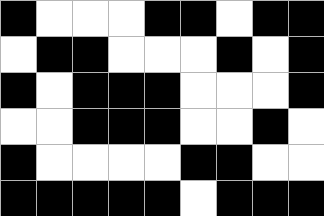[["black", "white", "white", "white", "black", "black", "white", "black", "black"], ["white", "black", "black", "white", "white", "white", "black", "white", "black"], ["black", "white", "black", "black", "black", "white", "white", "white", "black"], ["white", "white", "black", "black", "black", "white", "white", "black", "white"], ["black", "white", "white", "white", "white", "black", "black", "white", "white"], ["black", "black", "black", "black", "black", "white", "black", "black", "black"]]